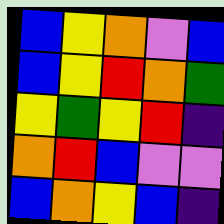[["blue", "yellow", "orange", "violet", "blue"], ["blue", "yellow", "red", "orange", "green"], ["yellow", "green", "yellow", "red", "indigo"], ["orange", "red", "blue", "violet", "violet"], ["blue", "orange", "yellow", "blue", "indigo"]]